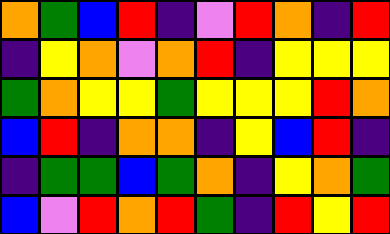[["orange", "green", "blue", "red", "indigo", "violet", "red", "orange", "indigo", "red"], ["indigo", "yellow", "orange", "violet", "orange", "red", "indigo", "yellow", "yellow", "yellow"], ["green", "orange", "yellow", "yellow", "green", "yellow", "yellow", "yellow", "red", "orange"], ["blue", "red", "indigo", "orange", "orange", "indigo", "yellow", "blue", "red", "indigo"], ["indigo", "green", "green", "blue", "green", "orange", "indigo", "yellow", "orange", "green"], ["blue", "violet", "red", "orange", "red", "green", "indigo", "red", "yellow", "red"]]